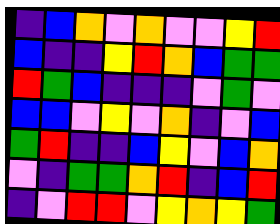[["indigo", "blue", "orange", "violet", "orange", "violet", "violet", "yellow", "red"], ["blue", "indigo", "indigo", "yellow", "red", "orange", "blue", "green", "green"], ["red", "green", "blue", "indigo", "indigo", "indigo", "violet", "green", "violet"], ["blue", "blue", "violet", "yellow", "violet", "orange", "indigo", "violet", "blue"], ["green", "red", "indigo", "indigo", "blue", "yellow", "violet", "blue", "orange"], ["violet", "indigo", "green", "green", "orange", "red", "indigo", "blue", "red"], ["indigo", "violet", "red", "red", "violet", "yellow", "orange", "yellow", "green"]]